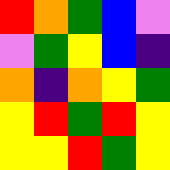[["red", "orange", "green", "blue", "violet"], ["violet", "green", "yellow", "blue", "indigo"], ["orange", "indigo", "orange", "yellow", "green"], ["yellow", "red", "green", "red", "yellow"], ["yellow", "yellow", "red", "green", "yellow"]]